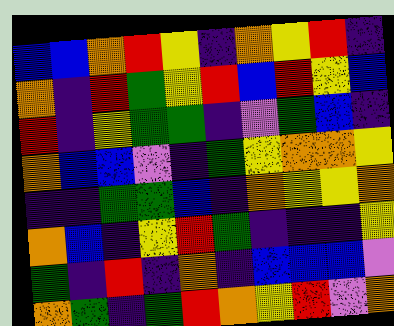[["blue", "blue", "orange", "red", "yellow", "indigo", "orange", "yellow", "red", "indigo"], ["orange", "indigo", "red", "green", "yellow", "red", "blue", "red", "yellow", "blue"], ["red", "indigo", "yellow", "green", "green", "indigo", "violet", "green", "blue", "indigo"], ["orange", "blue", "blue", "violet", "indigo", "green", "yellow", "orange", "orange", "yellow"], ["indigo", "indigo", "green", "green", "blue", "indigo", "orange", "yellow", "yellow", "orange"], ["orange", "blue", "indigo", "yellow", "red", "green", "indigo", "indigo", "indigo", "yellow"], ["green", "indigo", "red", "indigo", "orange", "indigo", "blue", "blue", "blue", "violet"], ["orange", "green", "indigo", "green", "red", "orange", "yellow", "red", "violet", "orange"]]